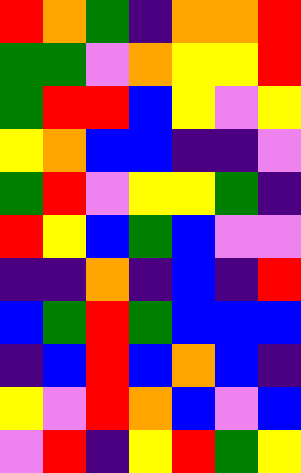[["red", "orange", "green", "indigo", "orange", "orange", "red"], ["green", "green", "violet", "orange", "yellow", "yellow", "red"], ["green", "red", "red", "blue", "yellow", "violet", "yellow"], ["yellow", "orange", "blue", "blue", "indigo", "indigo", "violet"], ["green", "red", "violet", "yellow", "yellow", "green", "indigo"], ["red", "yellow", "blue", "green", "blue", "violet", "violet"], ["indigo", "indigo", "orange", "indigo", "blue", "indigo", "red"], ["blue", "green", "red", "green", "blue", "blue", "blue"], ["indigo", "blue", "red", "blue", "orange", "blue", "indigo"], ["yellow", "violet", "red", "orange", "blue", "violet", "blue"], ["violet", "red", "indigo", "yellow", "red", "green", "yellow"]]